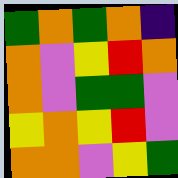[["green", "orange", "green", "orange", "indigo"], ["orange", "violet", "yellow", "red", "orange"], ["orange", "violet", "green", "green", "violet"], ["yellow", "orange", "yellow", "red", "violet"], ["orange", "orange", "violet", "yellow", "green"]]